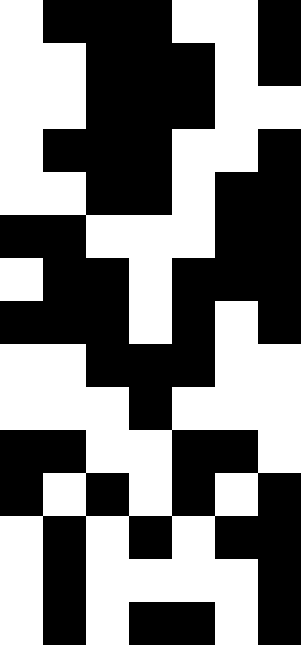[["white", "black", "black", "black", "white", "white", "black"], ["white", "white", "black", "black", "black", "white", "black"], ["white", "white", "black", "black", "black", "white", "white"], ["white", "black", "black", "black", "white", "white", "black"], ["white", "white", "black", "black", "white", "black", "black"], ["black", "black", "white", "white", "white", "black", "black"], ["white", "black", "black", "white", "black", "black", "black"], ["black", "black", "black", "white", "black", "white", "black"], ["white", "white", "black", "black", "black", "white", "white"], ["white", "white", "white", "black", "white", "white", "white"], ["black", "black", "white", "white", "black", "black", "white"], ["black", "white", "black", "white", "black", "white", "black"], ["white", "black", "white", "black", "white", "black", "black"], ["white", "black", "white", "white", "white", "white", "black"], ["white", "black", "white", "black", "black", "white", "black"]]